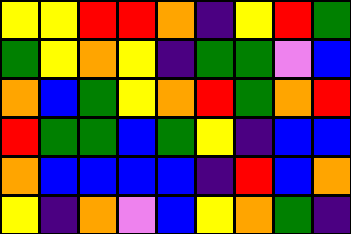[["yellow", "yellow", "red", "red", "orange", "indigo", "yellow", "red", "green"], ["green", "yellow", "orange", "yellow", "indigo", "green", "green", "violet", "blue"], ["orange", "blue", "green", "yellow", "orange", "red", "green", "orange", "red"], ["red", "green", "green", "blue", "green", "yellow", "indigo", "blue", "blue"], ["orange", "blue", "blue", "blue", "blue", "indigo", "red", "blue", "orange"], ["yellow", "indigo", "orange", "violet", "blue", "yellow", "orange", "green", "indigo"]]